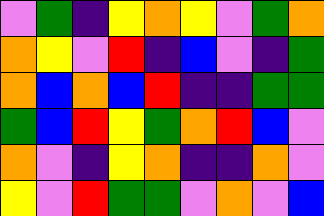[["violet", "green", "indigo", "yellow", "orange", "yellow", "violet", "green", "orange"], ["orange", "yellow", "violet", "red", "indigo", "blue", "violet", "indigo", "green"], ["orange", "blue", "orange", "blue", "red", "indigo", "indigo", "green", "green"], ["green", "blue", "red", "yellow", "green", "orange", "red", "blue", "violet"], ["orange", "violet", "indigo", "yellow", "orange", "indigo", "indigo", "orange", "violet"], ["yellow", "violet", "red", "green", "green", "violet", "orange", "violet", "blue"]]